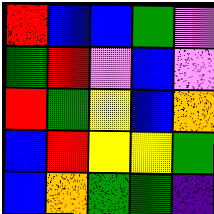[["red", "blue", "blue", "green", "violet"], ["green", "red", "violet", "blue", "violet"], ["red", "green", "yellow", "blue", "orange"], ["blue", "red", "yellow", "yellow", "green"], ["blue", "orange", "green", "green", "indigo"]]